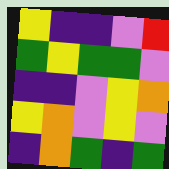[["yellow", "indigo", "indigo", "violet", "red"], ["green", "yellow", "green", "green", "violet"], ["indigo", "indigo", "violet", "yellow", "orange"], ["yellow", "orange", "violet", "yellow", "violet"], ["indigo", "orange", "green", "indigo", "green"]]